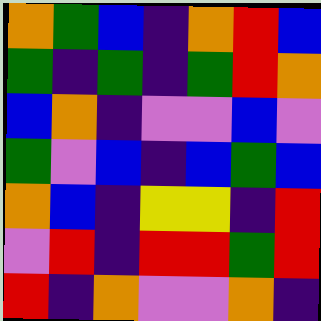[["orange", "green", "blue", "indigo", "orange", "red", "blue"], ["green", "indigo", "green", "indigo", "green", "red", "orange"], ["blue", "orange", "indigo", "violet", "violet", "blue", "violet"], ["green", "violet", "blue", "indigo", "blue", "green", "blue"], ["orange", "blue", "indigo", "yellow", "yellow", "indigo", "red"], ["violet", "red", "indigo", "red", "red", "green", "red"], ["red", "indigo", "orange", "violet", "violet", "orange", "indigo"]]